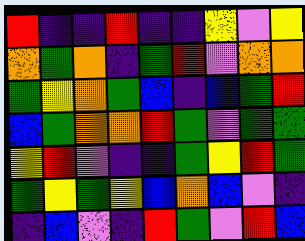[["red", "indigo", "indigo", "red", "indigo", "indigo", "yellow", "violet", "yellow"], ["orange", "green", "orange", "indigo", "green", "red", "violet", "orange", "orange"], ["green", "yellow", "orange", "green", "blue", "indigo", "blue", "green", "red"], ["blue", "green", "orange", "orange", "red", "green", "violet", "green", "green"], ["yellow", "red", "violet", "indigo", "indigo", "green", "yellow", "red", "green"], ["green", "yellow", "green", "yellow", "blue", "orange", "blue", "violet", "indigo"], ["indigo", "blue", "violet", "indigo", "red", "green", "violet", "red", "blue"]]